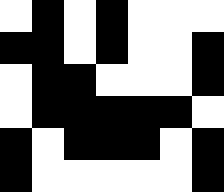[["white", "black", "white", "black", "white", "white", "white"], ["black", "black", "white", "black", "white", "white", "black"], ["white", "black", "black", "white", "white", "white", "black"], ["white", "black", "black", "black", "black", "black", "white"], ["black", "white", "black", "black", "black", "white", "black"], ["black", "white", "white", "white", "white", "white", "black"]]